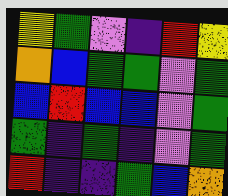[["yellow", "green", "violet", "indigo", "red", "yellow"], ["orange", "blue", "green", "green", "violet", "green"], ["blue", "red", "blue", "blue", "violet", "green"], ["green", "indigo", "green", "indigo", "violet", "green"], ["red", "indigo", "indigo", "green", "blue", "orange"]]